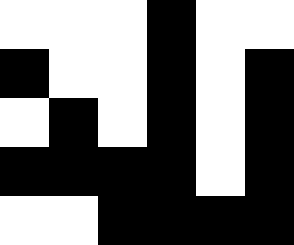[["white", "white", "white", "black", "white", "white"], ["black", "white", "white", "black", "white", "black"], ["white", "black", "white", "black", "white", "black"], ["black", "black", "black", "black", "white", "black"], ["white", "white", "black", "black", "black", "black"]]